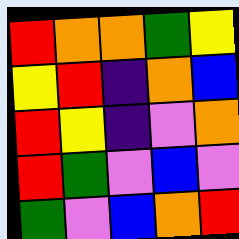[["red", "orange", "orange", "green", "yellow"], ["yellow", "red", "indigo", "orange", "blue"], ["red", "yellow", "indigo", "violet", "orange"], ["red", "green", "violet", "blue", "violet"], ["green", "violet", "blue", "orange", "red"]]